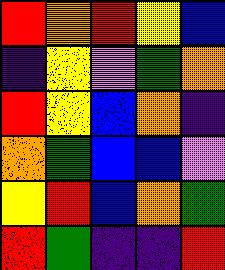[["red", "orange", "red", "yellow", "blue"], ["indigo", "yellow", "violet", "green", "orange"], ["red", "yellow", "blue", "orange", "indigo"], ["orange", "green", "blue", "blue", "violet"], ["yellow", "red", "blue", "orange", "green"], ["red", "green", "indigo", "indigo", "red"]]